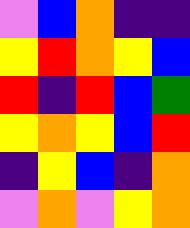[["violet", "blue", "orange", "indigo", "indigo"], ["yellow", "red", "orange", "yellow", "blue"], ["red", "indigo", "red", "blue", "green"], ["yellow", "orange", "yellow", "blue", "red"], ["indigo", "yellow", "blue", "indigo", "orange"], ["violet", "orange", "violet", "yellow", "orange"]]